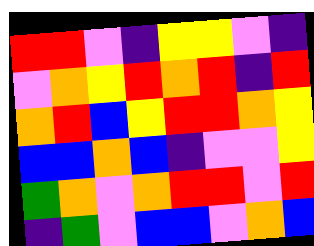[["red", "red", "violet", "indigo", "yellow", "yellow", "violet", "indigo"], ["violet", "orange", "yellow", "red", "orange", "red", "indigo", "red"], ["orange", "red", "blue", "yellow", "red", "red", "orange", "yellow"], ["blue", "blue", "orange", "blue", "indigo", "violet", "violet", "yellow"], ["green", "orange", "violet", "orange", "red", "red", "violet", "red"], ["indigo", "green", "violet", "blue", "blue", "violet", "orange", "blue"]]